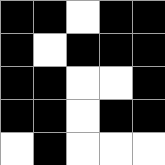[["black", "black", "white", "black", "black"], ["black", "white", "black", "black", "black"], ["black", "black", "white", "white", "black"], ["black", "black", "white", "black", "black"], ["white", "black", "white", "white", "white"]]